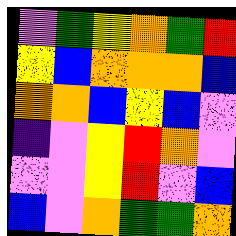[["violet", "green", "yellow", "orange", "green", "red"], ["yellow", "blue", "orange", "orange", "orange", "blue"], ["orange", "orange", "blue", "yellow", "blue", "violet"], ["indigo", "violet", "yellow", "red", "orange", "violet"], ["violet", "violet", "yellow", "red", "violet", "blue"], ["blue", "violet", "orange", "green", "green", "orange"]]